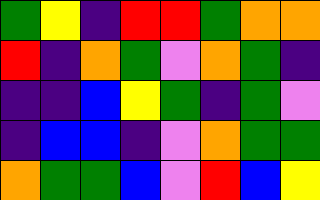[["green", "yellow", "indigo", "red", "red", "green", "orange", "orange"], ["red", "indigo", "orange", "green", "violet", "orange", "green", "indigo"], ["indigo", "indigo", "blue", "yellow", "green", "indigo", "green", "violet"], ["indigo", "blue", "blue", "indigo", "violet", "orange", "green", "green"], ["orange", "green", "green", "blue", "violet", "red", "blue", "yellow"]]